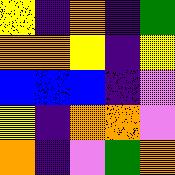[["yellow", "indigo", "orange", "indigo", "green"], ["orange", "orange", "yellow", "indigo", "yellow"], ["blue", "blue", "blue", "indigo", "violet"], ["yellow", "indigo", "orange", "orange", "violet"], ["orange", "indigo", "violet", "green", "orange"]]